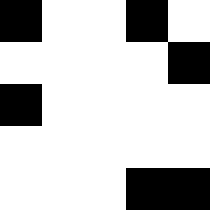[["black", "white", "white", "black", "white"], ["white", "white", "white", "white", "black"], ["black", "white", "white", "white", "white"], ["white", "white", "white", "white", "white"], ["white", "white", "white", "black", "black"]]